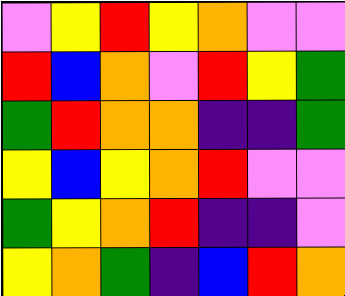[["violet", "yellow", "red", "yellow", "orange", "violet", "violet"], ["red", "blue", "orange", "violet", "red", "yellow", "green"], ["green", "red", "orange", "orange", "indigo", "indigo", "green"], ["yellow", "blue", "yellow", "orange", "red", "violet", "violet"], ["green", "yellow", "orange", "red", "indigo", "indigo", "violet"], ["yellow", "orange", "green", "indigo", "blue", "red", "orange"]]